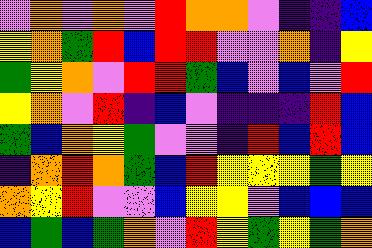[["violet", "orange", "violet", "orange", "violet", "red", "orange", "orange", "violet", "indigo", "indigo", "blue"], ["yellow", "orange", "green", "red", "blue", "red", "red", "violet", "violet", "orange", "indigo", "yellow"], ["green", "yellow", "orange", "violet", "red", "red", "green", "blue", "violet", "blue", "violet", "red"], ["yellow", "orange", "violet", "red", "indigo", "blue", "violet", "indigo", "indigo", "indigo", "red", "blue"], ["green", "blue", "orange", "yellow", "green", "violet", "violet", "indigo", "red", "blue", "red", "blue"], ["indigo", "orange", "red", "orange", "green", "blue", "red", "yellow", "yellow", "yellow", "green", "yellow"], ["orange", "yellow", "red", "violet", "violet", "blue", "yellow", "yellow", "violet", "blue", "blue", "blue"], ["blue", "green", "blue", "green", "orange", "violet", "red", "yellow", "green", "yellow", "green", "orange"]]